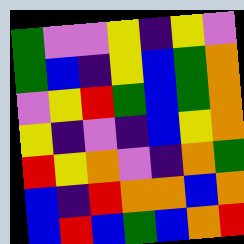[["green", "violet", "violet", "yellow", "indigo", "yellow", "violet"], ["green", "blue", "indigo", "yellow", "blue", "green", "orange"], ["violet", "yellow", "red", "green", "blue", "green", "orange"], ["yellow", "indigo", "violet", "indigo", "blue", "yellow", "orange"], ["red", "yellow", "orange", "violet", "indigo", "orange", "green"], ["blue", "indigo", "red", "orange", "orange", "blue", "orange"], ["blue", "red", "blue", "green", "blue", "orange", "red"]]